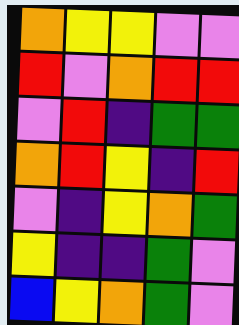[["orange", "yellow", "yellow", "violet", "violet"], ["red", "violet", "orange", "red", "red"], ["violet", "red", "indigo", "green", "green"], ["orange", "red", "yellow", "indigo", "red"], ["violet", "indigo", "yellow", "orange", "green"], ["yellow", "indigo", "indigo", "green", "violet"], ["blue", "yellow", "orange", "green", "violet"]]